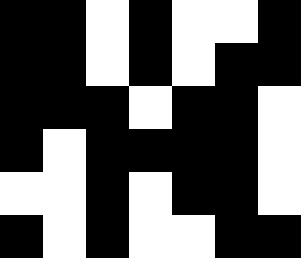[["black", "black", "white", "black", "white", "white", "black"], ["black", "black", "white", "black", "white", "black", "black"], ["black", "black", "black", "white", "black", "black", "white"], ["black", "white", "black", "black", "black", "black", "white"], ["white", "white", "black", "white", "black", "black", "white"], ["black", "white", "black", "white", "white", "black", "black"]]